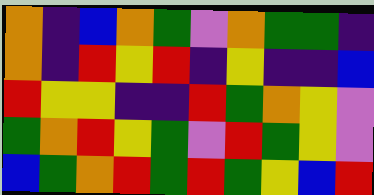[["orange", "indigo", "blue", "orange", "green", "violet", "orange", "green", "green", "indigo"], ["orange", "indigo", "red", "yellow", "red", "indigo", "yellow", "indigo", "indigo", "blue"], ["red", "yellow", "yellow", "indigo", "indigo", "red", "green", "orange", "yellow", "violet"], ["green", "orange", "red", "yellow", "green", "violet", "red", "green", "yellow", "violet"], ["blue", "green", "orange", "red", "green", "red", "green", "yellow", "blue", "red"]]